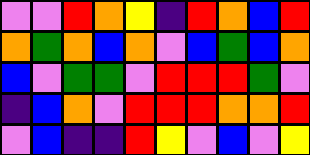[["violet", "violet", "red", "orange", "yellow", "indigo", "red", "orange", "blue", "red"], ["orange", "green", "orange", "blue", "orange", "violet", "blue", "green", "blue", "orange"], ["blue", "violet", "green", "green", "violet", "red", "red", "red", "green", "violet"], ["indigo", "blue", "orange", "violet", "red", "red", "red", "orange", "orange", "red"], ["violet", "blue", "indigo", "indigo", "red", "yellow", "violet", "blue", "violet", "yellow"]]